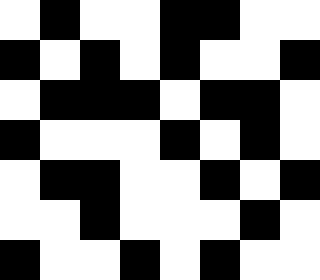[["white", "black", "white", "white", "black", "black", "white", "white"], ["black", "white", "black", "white", "black", "white", "white", "black"], ["white", "black", "black", "black", "white", "black", "black", "white"], ["black", "white", "white", "white", "black", "white", "black", "white"], ["white", "black", "black", "white", "white", "black", "white", "black"], ["white", "white", "black", "white", "white", "white", "black", "white"], ["black", "white", "white", "black", "white", "black", "white", "white"]]